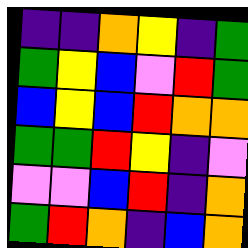[["indigo", "indigo", "orange", "yellow", "indigo", "green"], ["green", "yellow", "blue", "violet", "red", "green"], ["blue", "yellow", "blue", "red", "orange", "orange"], ["green", "green", "red", "yellow", "indigo", "violet"], ["violet", "violet", "blue", "red", "indigo", "orange"], ["green", "red", "orange", "indigo", "blue", "orange"]]